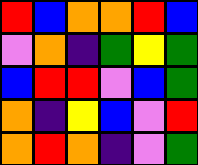[["red", "blue", "orange", "orange", "red", "blue"], ["violet", "orange", "indigo", "green", "yellow", "green"], ["blue", "red", "red", "violet", "blue", "green"], ["orange", "indigo", "yellow", "blue", "violet", "red"], ["orange", "red", "orange", "indigo", "violet", "green"]]